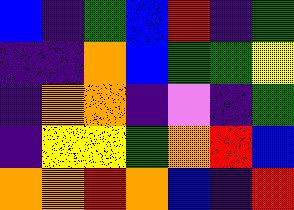[["blue", "indigo", "green", "blue", "red", "indigo", "green"], ["indigo", "indigo", "orange", "blue", "green", "green", "yellow"], ["indigo", "orange", "orange", "indigo", "violet", "indigo", "green"], ["indigo", "yellow", "yellow", "green", "orange", "red", "blue"], ["orange", "orange", "red", "orange", "blue", "indigo", "red"]]